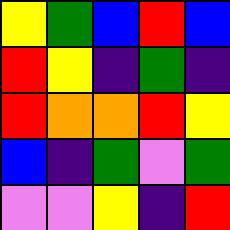[["yellow", "green", "blue", "red", "blue"], ["red", "yellow", "indigo", "green", "indigo"], ["red", "orange", "orange", "red", "yellow"], ["blue", "indigo", "green", "violet", "green"], ["violet", "violet", "yellow", "indigo", "red"]]